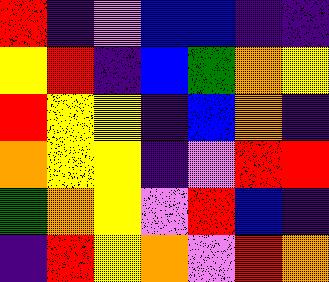[["red", "indigo", "violet", "blue", "blue", "indigo", "indigo"], ["yellow", "red", "indigo", "blue", "green", "orange", "yellow"], ["red", "yellow", "yellow", "indigo", "blue", "orange", "indigo"], ["orange", "yellow", "yellow", "indigo", "violet", "red", "red"], ["green", "orange", "yellow", "violet", "red", "blue", "indigo"], ["indigo", "red", "yellow", "orange", "violet", "red", "orange"]]